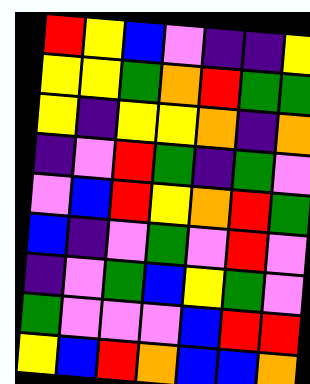[["red", "yellow", "blue", "violet", "indigo", "indigo", "yellow"], ["yellow", "yellow", "green", "orange", "red", "green", "green"], ["yellow", "indigo", "yellow", "yellow", "orange", "indigo", "orange"], ["indigo", "violet", "red", "green", "indigo", "green", "violet"], ["violet", "blue", "red", "yellow", "orange", "red", "green"], ["blue", "indigo", "violet", "green", "violet", "red", "violet"], ["indigo", "violet", "green", "blue", "yellow", "green", "violet"], ["green", "violet", "violet", "violet", "blue", "red", "red"], ["yellow", "blue", "red", "orange", "blue", "blue", "orange"]]